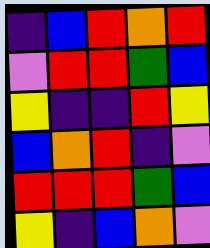[["indigo", "blue", "red", "orange", "red"], ["violet", "red", "red", "green", "blue"], ["yellow", "indigo", "indigo", "red", "yellow"], ["blue", "orange", "red", "indigo", "violet"], ["red", "red", "red", "green", "blue"], ["yellow", "indigo", "blue", "orange", "violet"]]